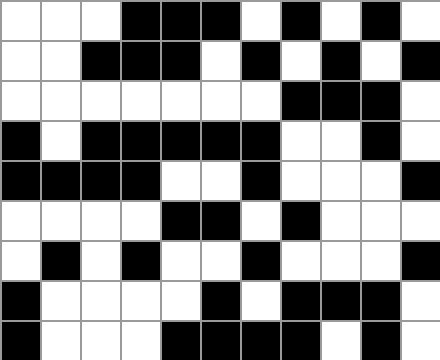[["white", "white", "white", "black", "black", "black", "white", "black", "white", "black", "white"], ["white", "white", "black", "black", "black", "white", "black", "white", "black", "white", "black"], ["white", "white", "white", "white", "white", "white", "white", "black", "black", "black", "white"], ["black", "white", "black", "black", "black", "black", "black", "white", "white", "black", "white"], ["black", "black", "black", "black", "white", "white", "black", "white", "white", "white", "black"], ["white", "white", "white", "white", "black", "black", "white", "black", "white", "white", "white"], ["white", "black", "white", "black", "white", "white", "black", "white", "white", "white", "black"], ["black", "white", "white", "white", "white", "black", "white", "black", "black", "black", "white"], ["black", "white", "white", "white", "black", "black", "black", "black", "white", "black", "white"]]